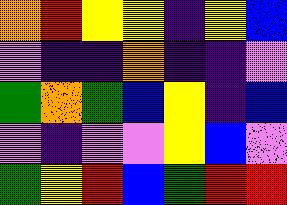[["orange", "red", "yellow", "yellow", "indigo", "yellow", "blue"], ["violet", "indigo", "indigo", "orange", "indigo", "indigo", "violet"], ["green", "orange", "green", "blue", "yellow", "indigo", "blue"], ["violet", "indigo", "violet", "violet", "yellow", "blue", "violet"], ["green", "yellow", "red", "blue", "green", "red", "red"]]